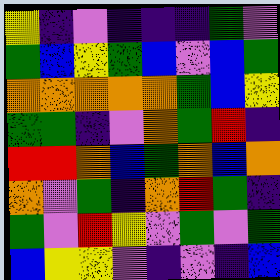[["yellow", "indigo", "violet", "indigo", "indigo", "indigo", "green", "violet"], ["green", "blue", "yellow", "green", "blue", "violet", "blue", "green"], ["orange", "orange", "orange", "orange", "orange", "green", "blue", "yellow"], ["green", "green", "indigo", "violet", "orange", "green", "red", "indigo"], ["red", "red", "orange", "blue", "green", "orange", "blue", "orange"], ["orange", "violet", "green", "indigo", "orange", "red", "green", "indigo"], ["green", "violet", "red", "yellow", "violet", "green", "violet", "green"], ["blue", "yellow", "yellow", "violet", "indigo", "violet", "indigo", "blue"]]